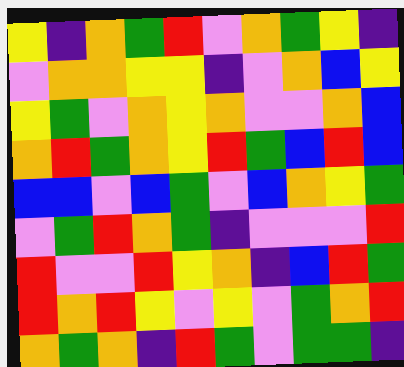[["yellow", "indigo", "orange", "green", "red", "violet", "orange", "green", "yellow", "indigo"], ["violet", "orange", "orange", "yellow", "yellow", "indigo", "violet", "orange", "blue", "yellow"], ["yellow", "green", "violet", "orange", "yellow", "orange", "violet", "violet", "orange", "blue"], ["orange", "red", "green", "orange", "yellow", "red", "green", "blue", "red", "blue"], ["blue", "blue", "violet", "blue", "green", "violet", "blue", "orange", "yellow", "green"], ["violet", "green", "red", "orange", "green", "indigo", "violet", "violet", "violet", "red"], ["red", "violet", "violet", "red", "yellow", "orange", "indigo", "blue", "red", "green"], ["red", "orange", "red", "yellow", "violet", "yellow", "violet", "green", "orange", "red"], ["orange", "green", "orange", "indigo", "red", "green", "violet", "green", "green", "indigo"]]